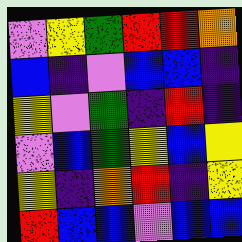[["violet", "yellow", "green", "red", "red", "orange"], ["blue", "indigo", "violet", "blue", "blue", "indigo"], ["yellow", "violet", "green", "indigo", "red", "indigo"], ["violet", "blue", "green", "yellow", "blue", "yellow"], ["yellow", "indigo", "orange", "red", "indigo", "yellow"], ["red", "blue", "blue", "violet", "blue", "blue"]]